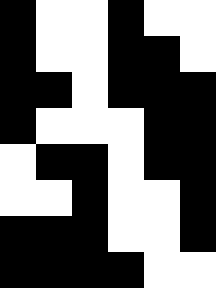[["black", "white", "white", "black", "white", "white"], ["black", "white", "white", "black", "black", "white"], ["black", "black", "white", "black", "black", "black"], ["black", "white", "white", "white", "black", "black"], ["white", "black", "black", "white", "black", "black"], ["white", "white", "black", "white", "white", "black"], ["black", "black", "black", "white", "white", "black"], ["black", "black", "black", "black", "white", "white"]]